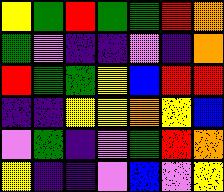[["yellow", "green", "red", "green", "green", "red", "orange"], ["green", "violet", "indigo", "indigo", "violet", "indigo", "orange"], ["red", "green", "green", "yellow", "blue", "red", "red"], ["indigo", "indigo", "yellow", "yellow", "orange", "yellow", "blue"], ["violet", "green", "indigo", "violet", "green", "red", "orange"], ["yellow", "indigo", "indigo", "violet", "blue", "violet", "yellow"]]